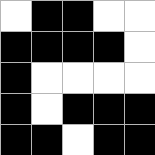[["white", "black", "black", "white", "white"], ["black", "black", "black", "black", "white"], ["black", "white", "white", "white", "white"], ["black", "white", "black", "black", "black"], ["black", "black", "white", "black", "black"]]